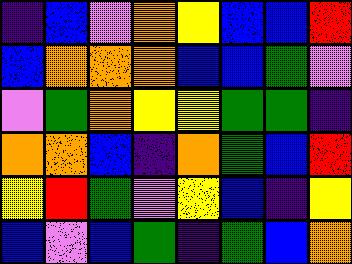[["indigo", "blue", "violet", "orange", "yellow", "blue", "blue", "red"], ["blue", "orange", "orange", "orange", "blue", "blue", "green", "violet"], ["violet", "green", "orange", "yellow", "yellow", "green", "green", "indigo"], ["orange", "orange", "blue", "indigo", "orange", "green", "blue", "red"], ["yellow", "red", "green", "violet", "yellow", "blue", "indigo", "yellow"], ["blue", "violet", "blue", "green", "indigo", "green", "blue", "orange"]]